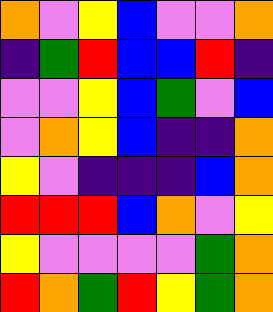[["orange", "violet", "yellow", "blue", "violet", "violet", "orange"], ["indigo", "green", "red", "blue", "blue", "red", "indigo"], ["violet", "violet", "yellow", "blue", "green", "violet", "blue"], ["violet", "orange", "yellow", "blue", "indigo", "indigo", "orange"], ["yellow", "violet", "indigo", "indigo", "indigo", "blue", "orange"], ["red", "red", "red", "blue", "orange", "violet", "yellow"], ["yellow", "violet", "violet", "violet", "violet", "green", "orange"], ["red", "orange", "green", "red", "yellow", "green", "orange"]]